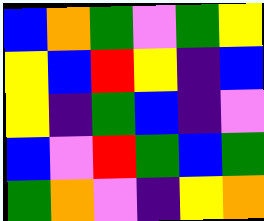[["blue", "orange", "green", "violet", "green", "yellow"], ["yellow", "blue", "red", "yellow", "indigo", "blue"], ["yellow", "indigo", "green", "blue", "indigo", "violet"], ["blue", "violet", "red", "green", "blue", "green"], ["green", "orange", "violet", "indigo", "yellow", "orange"]]